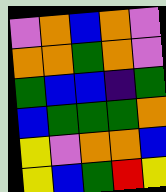[["violet", "orange", "blue", "orange", "violet"], ["orange", "orange", "green", "orange", "violet"], ["green", "blue", "blue", "indigo", "green"], ["blue", "green", "green", "green", "orange"], ["yellow", "violet", "orange", "orange", "blue"], ["yellow", "blue", "green", "red", "yellow"]]